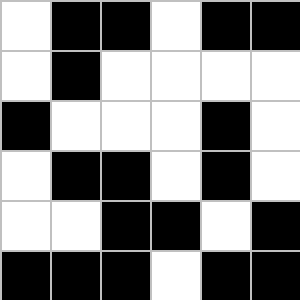[["white", "black", "black", "white", "black", "black"], ["white", "black", "white", "white", "white", "white"], ["black", "white", "white", "white", "black", "white"], ["white", "black", "black", "white", "black", "white"], ["white", "white", "black", "black", "white", "black"], ["black", "black", "black", "white", "black", "black"]]